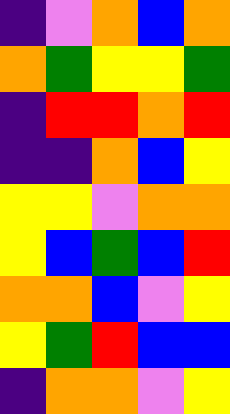[["indigo", "violet", "orange", "blue", "orange"], ["orange", "green", "yellow", "yellow", "green"], ["indigo", "red", "red", "orange", "red"], ["indigo", "indigo", "orange", "blue", "yellow"], ["yellow", "yellow", "violet", "orange", "orange"], ["yellow", "blue", "green", "blue", "red"], ["orange", "orange", "blue", "violet", "yellow"], ["yellow", "green", "red", "blue", "blue"], ["indigo", "orange", "orange", "violet", "yellow"]]